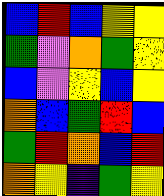[["blue", "red", "blue", "yellow", "yellow"], ["green", "violet", "orange", "green", "yellow"], ["blue", "violet", "yellow", "blue", "yellow"], ["orange", "blue", "green", "red", "blue"], ["green", "red", "orange", "blue", "red"], ["orange", "yellow", "indigo", "green", "yellow"]]